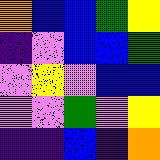[["orange", "blue", "blue", "green", "yellow"], ["indigo", "violet", "blue", "blue", "green"], ["violet", "yellow", "violet", "blue", "blue"], ["violet", "violet", "green", "violet", "yellow"], ["indigo", "indigo", "blue", "indigo", "orange"]]